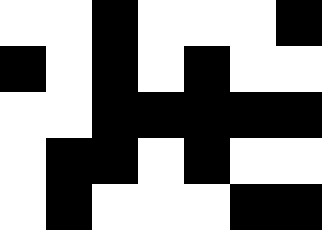[["white", "white", "black", "white", "white", "white", "black"], ["black", "white", "black", "white", "black", "white", "white"], ["white", "white", "black", "black", "black", "black", "black"], ["white", "black", "black", "white", "black", "white", "white"], ["white", "black", "white", "white", "white", "black", "black"]]